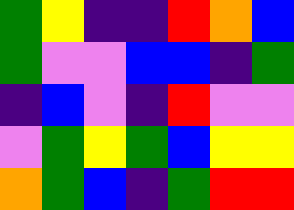[["green", "yellow", "indigo", "indigo", "red", "orange", "blue"], ["green", "violet", "violet", "blue", "blue", "indigo", "green"], ["indigo", "blue", "violet", "indigo", "red", "violet", "violet"], ["violet", "green", "yellow", "green", "blue", "yellow", "yellow"], ["orange", "green", "blue", "indigo", "green", "red", "red"]]